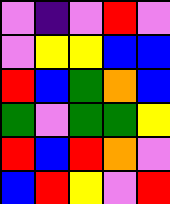[["violet", "indigo", "violet", "red", "violet"], ["violet", "yellow", "yellow", "blue", "blue"], ["red", "blue", "green", "orange", "blue"], ["green", "violet", "green", "green", "yellow"], ["red", "blue", "red", "orange", "violet"], ["blue", "red", "yellow", "violet", "red"]]